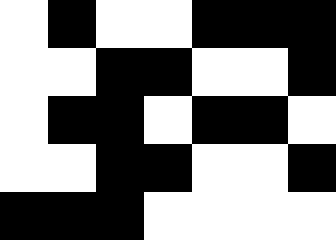[["white", "black", "white", "white", "black", "black", "black"], ["white", "white", "black", "black", "white", "white", "black"], ["white", "black", "black", "white", "black", "black", "white"], ["white", "white", "black", "black", "white", "white", "black"], ["black", "black", "black", "white", "white", "white", "white"]]